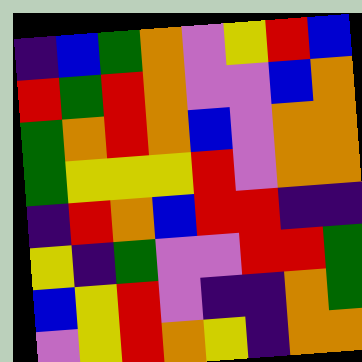[["indigo", "blue", "green", "orange", "violet", "yellow", "red", "blue"], ["red", "green", "red", "orange", "violet", "violet", "blue", "orange"], ["green", "orange", "red", "orange", "blue", "violet", "orange", "orange"], ["green", "yellow", "yellow", "yellow", "red", "violet", "orange", "orange"], ["indigo", "red", "orange", "blue", "red", "red", "indigo", "indigo"], ["yellow", "indigo", "green", "violet", "violet", "red", "red", "green"], ["blue", "yellow", "red", "violet", "indigo", "indigo", "orange", "green"], ["violet", "yellow", "red", "orange", "yellow", "indigo", "orange", "orange"]]